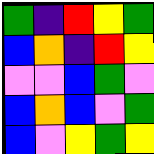[["green", "indigo", "red", "yellow", "green"], ["blue", "orange", "indigo", "red", "yellow"], ["violet", "violet", "blue", "green", "violet"], ["blue", "orange", "blue", "violet", "green"], ["blue", "violet", "yellow", "green", "yellow"]]